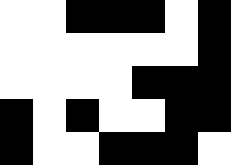[["white", "white", "black", "black", "black", "white", "black"], ["white", "white", "white", "white", "white", "white", "black"], ["white", "white", "white", "white", "black", "black", "black"], ["black", "white", "black", "white", "white", "black", "black"], ["black", "white", "white", "black", "black", "black", "white"]]